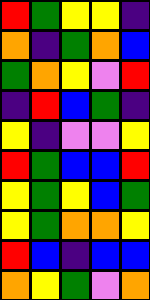[["red", "green", "yellow", "yellow", "indigo"], ["orange", "indigo", "green", "orange", "blue"], ["green", "orange", "yellow", "violet", "red"], ["indigo", "red", "blue", "green", "indigo"], ["yellow", "indigo", "violet", "violet", "yellow"], ["red", "green", "blue", "blue", "red"], ["yellow", "green", "yellow", "blue", "green"], ["yellow", "green", "orange", "orange", "yellow"], ["red", "blue", "indigo", "blue", "blue"], ["orange", "yellow", "green", "violet", "orange"]]